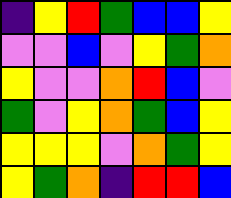[["indigo", "yellow", "red", "green", "blue", "blue", "yellow"], ["violet", "violet", "blue", "violet", "yellow", "green", "orange"], ["yellow", "violet", "violet", "orange", "red", "blue", "violet"], ["green", "violet", "yellow", "orange", "green", "blue", "yellow"], ["yellow", "yellow", "yellow", "violet", "orange", "green", "yellow"], ["yellow", "green", "orange", "indigo", "red", "red", "blue"]]